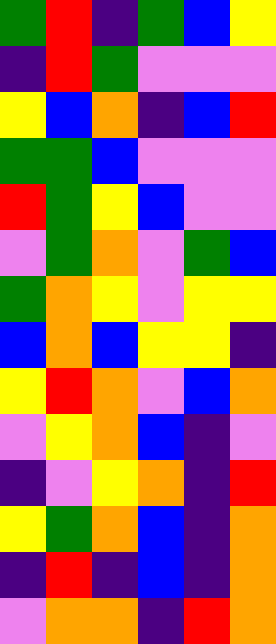[["green", "red", "indigo", "green", "blue", "yellow"], ["indigo", "red", "green", "violet", "violet", "violet"], ["yellow", "blue", "orange", "indigo", "blue", "red"], ["green", "green", "blue", "violet", "violet", "violet"], ["red", "green", "yellow", "blue", "violet", "violet"], ["violet", "green", "orange", "violet", "green", "blue"], ["green", "orange", "yellow", "violet", "yellow", "yellow"], ["blue", "orange", "blue", "yellow", "yellow", "indigo"], ["yellow", "red", "orange", "violet", "blue", "orange"], ["violet", "yellow", "orange", "blue", "indigo", "violet"], ["indigo", "violet", "yellow", "orange", "indigo", "red"], ["yellow", "green", "orange", "blue", "indigo", "orange"], ["indigo", "red", "indigo", "blue", "indigo", "orange"], ["violet", "orange", "orange", "indigo", "red", "orange"]]